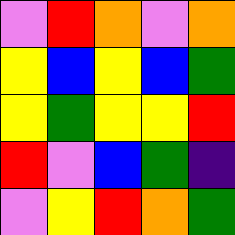[["violet", "red", "orange", "violet", "orange"], ["yellow", "blue", "yellow", "blue", "green"], ["yellow", "green", "yellow", "yellow", "red"], ["red", "violet", "blue", "green", "indigo"], ["violet", "yellow", "red", "orange", "green"]]